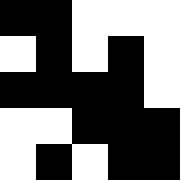[["black", "black", "white", "white", "white"], ["white", "black", "white", "black", "white"], ["black", "black", "black", "black", "white"], ["white", "white", "black", "black", "black"], ["white", "black", "white", "black", "black"]]